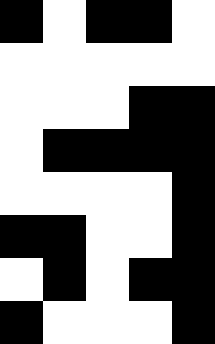[["black", "white", "black", "black", "white"], ["white", "white", "white", "white", "white"], ["white", "white", "white", "black", "black"], ["white", "black", "black", "black", "black"], ["white", "white", "white", "white", "black"], ["black", "black", "white", "white", "black"], ["white", "black", "white", "black", "black"], ["black", "white", "white", "white", "black"]]